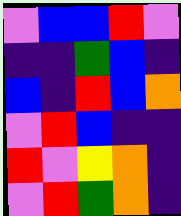[["violet", "blue", "blue", "red", "violet"], ["indigo", "indigo", "green", "blue", "indigo"], ["blue", "indigo", "red", "blue", "orange"], ["violet", "red", "blue", "indigo", "indigo"], ["red", "violet", "yellow", "orange", "indigo"], ["violet", "red", "green", "orange", "indigo"]]